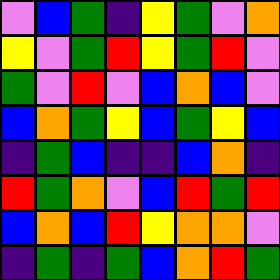[["violet", "blue", "green", "indigo", "yellow", "green", "violet", "orange"], ["yellow", "violet", "green", "red", "yellow", "green", "red", "violet"], ["green", "violet", "red", "violet", "blue", "orange", "blue", "violet"], ["blue", "orange", "green", "yellow", "blue", "green", "yellow", "blue"], ["indigo", "green", "blue", "indigo", "indigo", "blue", "orange", "indigo"], ["red", "green", "orange", "violet", "blue", "red", "green", "red"], ["blue", "orange", "blue", "red", "yellow", "orange", "orange", "violet"], ["indigo", "green", "indigo", "green", "blue", "orange", "red", "green"]]